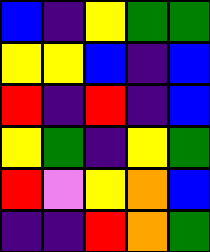[["blue", "indigo", "yellow", "green", "green"], ["yellow", "yellow", "blue", "indigo", "blue"], ["red", "indigo", "red", "indigo", "blue"], ["yellow", "green", "indigo", "yellow", "green"], ["red", "violet", "yellow", "orange", "blue"], ["indigo", "indigo", "red", "orange", "green"]]